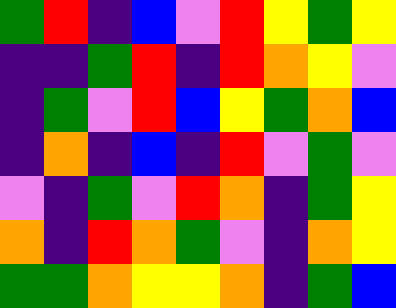[["green", "red", "indigo", "blue", "violet", "red", "yellow", "green", "yellow"], ["indigo", "indigo", "green", "red", "indigo", "red", "orange", "yellow", "violet"], ["indigo", "green", "violet", "red", "blue", "yellow", "green", "orange", "blue"], ["indigo", "orange", "indigo", "blue", "indigo", "red", "violet", "green", "violet"], ["violet", "indigo", "green", "violet", "red", "orange", "indigo", "green", "yellow"], ["orange", "indigo", "red", "orange", "green", "violet", "indigo", "orange", "yellow"], ["green", "green", "orange", "yellow", "yellow", "orange", "indigo", "green", "blue"]]